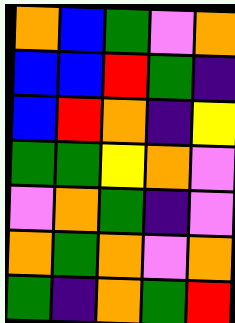[["orange", "blue", "green", "violet", "orange"], ["blue", "blue", "red", "green", "indigo"], ["blue", "red", "orange", "indigo", "yellow"], ["green", "green", "yellow", "orange", "violet"], ["violet", "orange", "green", "indigo", "violet"], ["orange", "green", "orange", "violet", "orange"], ["green", "indigo", "orange", "green", "red"]]